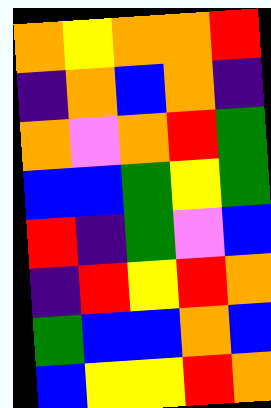[["orange", "yellow", "orange", "orange", "red"], ["indigo", "orange", "blue", "orange", "indigo"], ["orange", "violet", "orange", "red", "green"], ["blue", "blue", "green", "yellow", "green"], ["red", "indigo", "green", "violet", "blue"], ["indigo", "red", "yellow", "red", "orange"], ["green", "blue", "blue", "orange", "blue"], ["blue", "yellow", "yellow", "red", "orange"]]